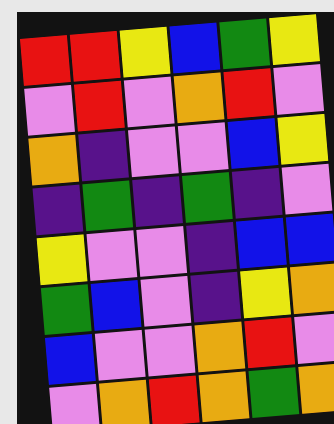[["red", "red", "yellow", "blue", "green", "yellow"], ["violet", "red", "violet", "orange", "red", "violet"], ["orange", "indigo", "violet", "violet", "blue", "yellow"], ["indigo", "green", "indigo", "green", "indigo", "violet"], ["yellow", "violet", "violet", "indigo", "blue", "blue"], ["green", "blue", "violet", "indigo", "yellow", "orange"], ["blue", "violet", "violet", "orange", "red", "violet"], ["violet", "orange", "red", "orange", "green", "orange"]]